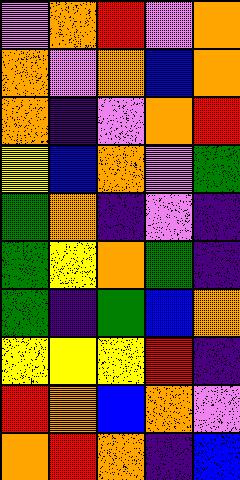[["violet", "orange", "red", "violet", "orange"], ["orange", "violet", "orange", "blue", "orange"], ["orange", "indigo", "violet", "orange", "red"], ["yellow", "blue", "orange", "violet", "green"], ["green", "orange", "indigo", "violet", "indigo"], ["green", "yellow", "orange", "green", "indigo"], ["green", "indigo", "green", "blue", "orange"], ["yellow", "yellow", "yellow", "red", "indigo"], ["red", "orange", "blue", "orange", "violet"], ["orange", "red", "orange", "indigo", "blue"]]